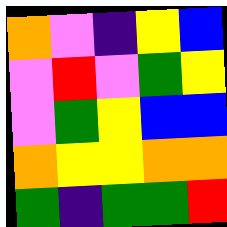[["orange", "violet", "indigo", "yellow", "blue"], ["violet", "red", "violet", "green", "yellow"], ["violet", "green", "yellow", "blue", "blue"], ["orange", "yellow", "yellow", "orange", "orange"], ["green", "indigo", "green", "green", "red"]]